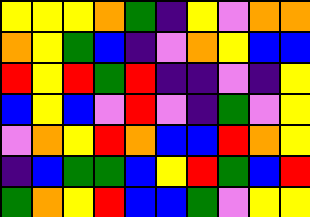[["yellow", "yellow", "yellow", "orange", "green", "indigo", "yellow", "violet", "orange", "orange"], ["orange", "yellow", "green", "blue", "indigo", "violet", "orange", "yellow", "blue", "blue"], ["red", "yellow", "red", "green", "red", "indigo", "indigo", "violet", "indigo", "yellow"], ["blue", "yellow", "blue", "violet", "red", "violet", "indigo", "green", "violet", "yellow"], ["violet", "orange", "yellow", "red", "orange", "blue", "blue", "red", "orange", "yellow"], ["indigo", "blue", "green", "green", "blue", "yellow", "red", "green", "blue", "red"], ["green", "orange", "yellow", "red", "blue", "blue", "green", "violet", "yellow", "yellow"]]